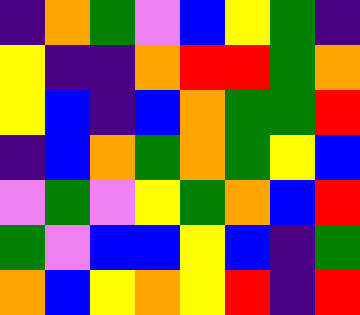[["indigo", "orange", "green", "violet", "blue", "yellow", "green", "indigo"], ["yellow", "indigo", "indigo", "orange", "red", "red", "green", "orange"], ["yellow", "blue", "indigo", "blue", "orange", "green", "green", "red"], ["indigo", "blue", "orange", "green", "orange", "green", "yellow", "blue"], ["violet", "green", "violet", "yellow", "green", "orange", "blue", "red"], ["green", "violet", "blue", "blue", "yellow", "blue", "indigo", "green"], ["orange", "blue", "yellow", "orange", "yellow", "red", "indigo", "red"]]